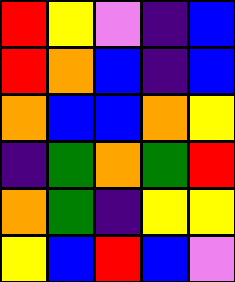[["red", "yellow", "violet", "indigo", "blue"], ["red", "orange", "blue", "indigo", "blue"], ["orange", "blue", "blue", "orange", "yellow"], ["indigo", "green", "orange", "green", "red"], ["orange", "green", "indigo", "yellow", "yellow"], ["yellow", "blue", "red", "blue", "violet"]]